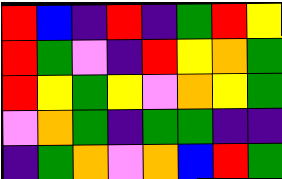[["red", "blue", "indigo", "red", "indigo", "green", "red", "yellow"], ["red", "green", "violet", "indigo", "red", "yellow", "orange", "green"], ["red", "yellow", "green", "yellow", "violet", "orange", "yellow", "green"], ["violet", "orange", "green", "indigo", "green", "green", "indigo", "indigo"], ["indigo", "green", "orange", "violet", "orange", "blue", "red", "green"]]